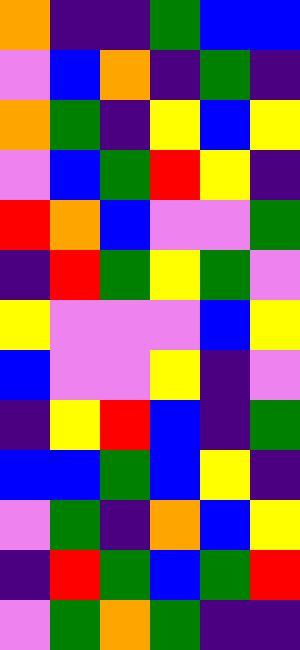[["orange", "indigo", "indigo", "green", "blue", "blue"], ["violet", "blue", "orange", "indigo", "green", "indigo"], ["orange", "green", "indigo", "yellow", "blue", "yellow"], ["violet", "blue", "green", "red", "yellow", "indigo"], ["red", "orange", "blue", "violet", "violet", "green"], ["indigo", "red", "green", "yellow", "green", "violet"], ["yellow", "violet", "violet", "violet", "blue", "yellow"], ["blue", "violet", "violet", "yellow", "indigo", "violet"], ["indigo", "yellow", "red", "blue", "indigo", "green"], ["blue", "blue", "green", "blue", "yellow", "indigo"], ["violet", "green", "indigo", "orange", "blue", "yellow"], ["indigo", "red", "green", "blue", "green", "red"], ["violet", "green", "orange", "green", "indigo", "indigo"]]